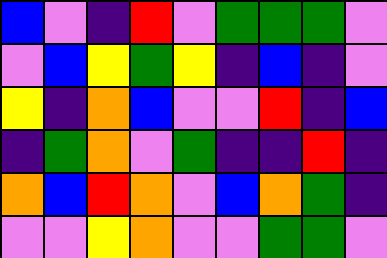[["blue", "violet", "indigo", "red", "violet", "green", "green", "green", "violet"], ["violet", "blue", "yellow", "green", "yellow", "indigo", "blue", "indigo", "violet"], ["yellow", "indigo", "orange", "blue", "violet", "violet", "red", "indigo", "blue"], ["indigo", "green", "orange", "violet", "green", "indigo", "indigo", "red", "indigo"], ["orange", "blue", "red", "orange", "violet", "blue", "orange", "green", "indigo"], ["violet", "violet", "yellow", "orange", "violet", "violet", "green", "green", "violet"]]